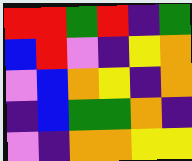[["red", "red", "green", "red", "indigo", "green"], ["blue", "red", "violet", "indigo", "yellow", "orange"], ["violet", "blue", "orange", "yellow", "indigo", "orange"], ["indigo", "blue", "green", "green", "orange", "indigo"], ["violet", "indigo", "orange", "orange", "yellow", "yellow"]]